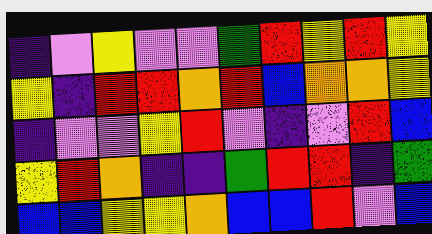[["indigo", "violet", "yellow", "violet", "violet", "green", "red", "yellow", "red", "yellow"], ["yellow", "indigo", "red", "red", "orange", "red", "blue", "orange", "orange", "yellow"], ["indigo", "violet", "violet", "yellow", "red", "violet", "indigo", "violet", "red", "blue"], ["yellow", "red", "orange", "indigo", "indigo", "green", "red", "red", "indigo", "green"], ["blue", "blue", "yellow", "yellow", "orange", "blue", "blue", "red", "violet", "blue"]]